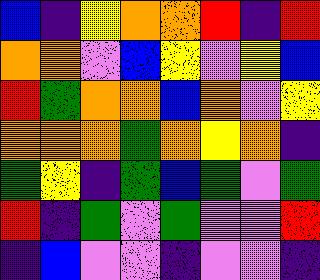[["blue", "indigo", "yellow", "orange", "orange", "red", "indigo", "red"], ["orange", "orange", "violet", "blue", "yellow", "violet", "yellow", "blue"], ["red", "green", "orange", "orange", "blue", "orange", "violet", "yellow"], ["orange", "orange", "orange", "green", "orange", "yellow", "orange", "indigo"], ["green", "yellow", "indigo", "green", "blue", "green", "violet", "green"], ["red", "indigo", "green", "violet", "green", "violet", "violet", "red"], ["indigo", "blue", "violet", "violet", "indigo", "violet", "violet", "indigo"]]